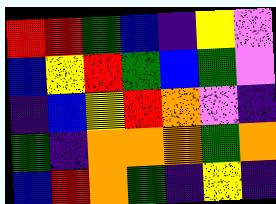[["red", "red", "green", "blue", "indigo", "yellow", "violet"], ["blue", "yellow", "red", "green", "blue", "green", "violet"], ["indigo", "blue", "yellow", "red", "orange", "violet", "indigo"], ["green", "indigo", "orange", "orange", "orange", "green", "orange"], ["blue", "red", "orange", "green", "indigo", "yellow", "indigo"]]